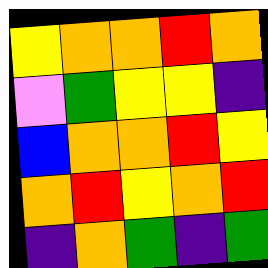[["yellow", "orange", "orange", "red", "orange"], ["violet", "green", "yellow", "yellow", "indigo"], ["blue", "orange", "orange", "red", "yellow"], ["orange", "red", "yellow", "orange", "red"], ["indigo", "orange", "green", "indigo", "green"]]